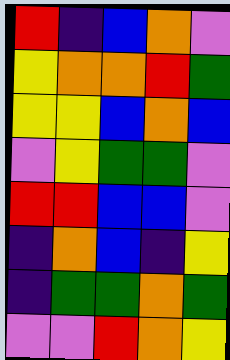[["red", "indigo", "blue", "orange", "violet"], ["yellow", "orange", "orange", "red", "green"], ["yellow", "yellow", "blue", "orange", "blue"], ["violet", "yellow", "green", "green", "violet"], ["red", "red", "blue", "blue", "violet"], ["indigo", "orange", "blue", "indigo", "yellow"], ["indigo", "green", "green", "orange", "green"], ["violet", "violet", "red", "orange", "yellow"]]